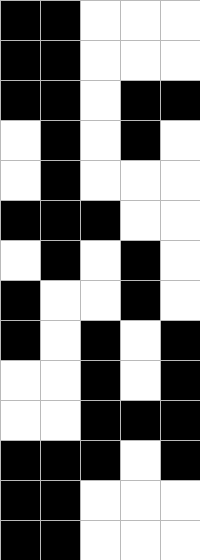[["black", "black", "white", "white", "white"], ["black", "black", "white", "white", "white"], ["black", "black", "white", "black", "black"], ["white", "black", "white", "black", "white"], ["white", "black", "white", "white", "white"], ["black", "black", "black", "white", "white"], ["white", "black", "white", "black", "white"], ["black", "white", "white", "black", "white"], ["black", "white", "black", "white", "black"], ["white", "white", "black", "white", "black"], ["white", "white", "black", "black", "black"], ["black", "black", "black", "white", "black"], ["black", "black", "white", "white", "white"], ["black", "black", "white", "white", "white"]]